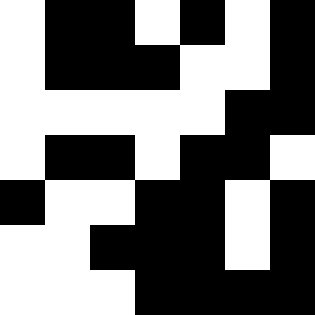[["white", "black", "black", "white", "black", "white", "black"], ["white", "black", "black", "black", "white", "white", "black"], ["white", "white", "white", "white", "white", "black", "black"], ["white", "black", "black", "white", "black", "black", "white"], ["black", "white", "white", "black", "black", "white", "black"], ["white", "white", "black", "black", "black", "white", "black"], ["white", "white", "white", "black", "black", "black", "black"]]